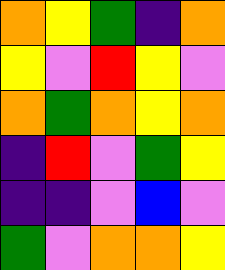[["orange", "yellow", "green", "indigo", "orange"], ["yellow", "violet", "red", "yellow", "violet"], ["orange", "green", "orange", "yellow", "orange"], ["indigo", "red", "violet", "green", "yellow"], ["indigo", "indigo", "violet", "blue", "violet"], ["green", "violet", "orange", "orange", "yellow"]]